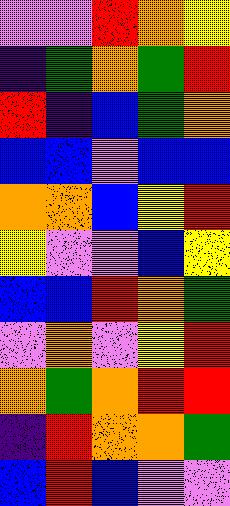[["violet", "violet", "red", "orange", "yellow"], ["indigo", "green", "orange", "green", "red"], ["red", "indigo", "blue", "green", "orange"], ["blue", "blue", "violet", "blue", "blue"], ["orange", "orange", "blue", "yellow", "red"], ["yellow", "violet", "violet", "blue", "yellow"], ["blue", "blue", "red", "orange", "green"], ["violet", "orange", "violet", "yellow", "red"], ["orange", "green", "orange", "red", "red"], ["indigo", "red", "orange", "orange", "green"], ["blue", "red", "blue", "violet", "violet"]]